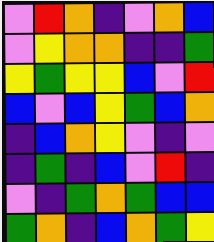[["violet", "red", "orange", "indigo", "violet", "orange", "blue"], ["violet", "yellow", "orange", "orange", "indigo", "indigo", "green"], ["yellow", "green", "yellow", "yellow", "blue", "violet", "red"], ["blue", "violet", "blue", "yellow", "green", "blue", "orange"], ["indigo", "blue", "orange", "yellow", "violet", "indigo", "violet"], ["indigo", "green", "indigo", "blue", "violet", "red", "indigo"], ["violet", "indigo", "green", "orange", "green", "blue", "blue"], ["green", "orange", "indigo", "blue", "orange", "green", "yellow"]]